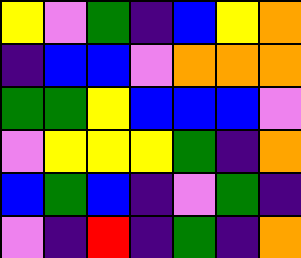[["yellow", "violet", "green", "indigo", "blue", "yellow", "orange"], ["indigo", "blue", "blue", "violet", "orange", "orange", "orange"], ["green", "green", "yellow", "blue", "blue", "blue", "violet"], ["violet", "yellow", "yellow", "yellow", "green", "indigo", "orange"], ["blue", "green", "blue", "indigo", "violet", "green", "indigo"], ["violet", "indigo", "red", "indigo", "green", "indigo", "orange"]]